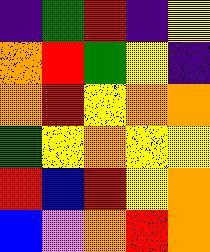[["indigo", "green", "red", "indigo", "yellow"], ["orange", "red", "green", "yellow", "indigo"], ["orange", "red", "yellow", "orange", "orange"], ["green", "yellow", "orange", "yellow", "yellow"], ["red", "blue", "red", "yellow", "orange"], ["blue", "violet", "orange", "red", "orange"]]